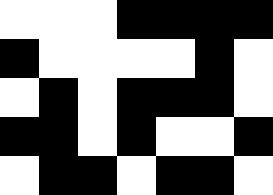[["white", "white", "white", "black", "black", "black", "black"], ["black", "white", "white", "white", "white", "black", "white"], ["white", "black", "white", "black", "black", "black", "white"], ["black", "black", "white", "black", "white", "white", "black"], ["white", "black", "black", "white", "black", "black", "white"]]